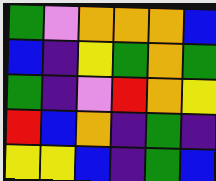[["green", "violet", "orange", "orange", "orange", "blue"], ["blue", "indigo", "yellow", "green", "orange", "green"], ["green", "indigo", "violet", "red", "orange", "yellow"], ["red", "blue", "orange", "indigo", "green", "indigo"], ["yellow", "yellow", "blue", "indigo", "green", "blue"]]